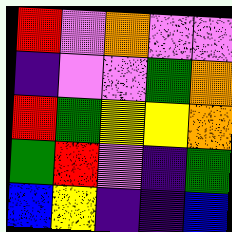[["red", "violet", "orange", "violet", "violet"], ["indigo", "violet", "violet", "green", "orange"], ["red", "green", "yellow", "yellow", "orange"], ["green", "red", "violet", "indigo", "green"], ["blue", "yellow", "indigo", "indigo", "blue"]]